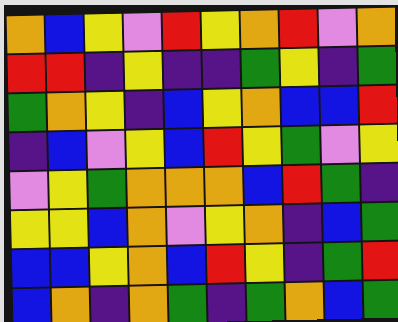[["orange", "blue", "yellow", "violet", "red", "yellow", "orange", "red", "violet", "orange"], ["red", "red", "indigo", "yellow", "indigo", "indigo", "green", "yellow", "indigo", "green"], ["green", "orange", "yellow", "indigo", "blue", "yellow", "orange", "blue", "blue", "red"], ["indigo", "blue", "violet", "yellow", "blue", "red", "yellow", "green", "violet", "yellow"], ["violet", "yellow", "green", "orange", "orange", "orange", "blue", "red", "green", "indigo"], ["yellow", "yellow", "blue", "orange", "violet", "yellow", "orange", "indigo", "blue", "green"], ["blue", "blue", "yellow", "orange", "blue", "red", "yellow", "indigo", "green", "red"], ["blue", "orange", "indigo", "orange", "green", "indigo", "green", "orange", "blue", "green"]]